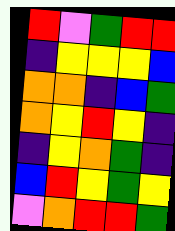[["red", "violet", "green", "red", "red"], ["indigo", "yellow", "yellow", "yellow", "blue"], ["orange", "orange", "indigo", "blue", "green"], ["orange", "yellow", "red", "yellow", "indigo"], ["indigo", "yellow", "orange", "green", "indigo"], ["blue", "red", "yellow", "green", "yellow"], ["violet", "orange", "red", "red", "green"]]